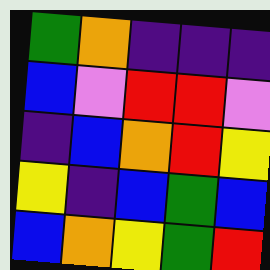[["green", "orange", "indigo", "indigo", "indigo"], ["blue", "violet", "red", "red", "violet"], ["indigo", "blue", "orange", "red", "yellow"], ["yellow", "indigo", "blue", "green", "blue"], ["blue", "orange", "yellow", "green", "red"]]